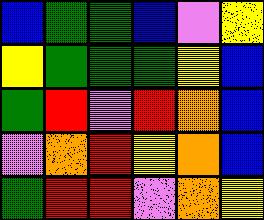[["blue", "green", "green", "blue", "violet", "yellow"], ["yellow", "green", "green", "green", "yellow", "blue"], ["green", "red", "violet", "red", "orange", "blue"], ["violet", "orange", "red", "yellow", "orange", "blue"], ["green", "red", "red", "violet", "orange", "yellow"]]